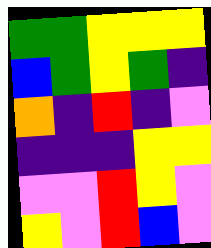[["green", "green", "yellow", "yellow", "yellow"], ["blue", "green", "yellow", "green", "indigo"], ["orange", "indigo", "red", "indigo", "violet"], ["indigo", "indigo", "indigo", "yellow", "yellow"], ["violet", "violet", "red", "yellow", "violet"], ["yellow", "violet", "red", "blue", "violet"]]